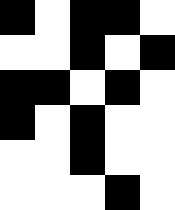[["black", "white", "black", "black", "white"], ["white", "white", "black", "white", "black"], ["black", "black", "white", "black", "white"], ["black", "white", "black", "white", "white"], ["white", "white", "black", "white", "white"], ["white", "white", "white", "black", "white"]]